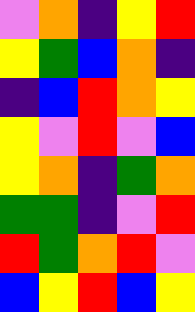[["violet", "orange", "indigo", "yellow", "red"], ["yellow", "green", "blue", "orange", "indigo"], ["indigo", "blue", "red", "orange", "yellow"], ["yellow", "violet", "red", "violet", "blue"], ["yellow", "orange", "indigo", "green", "orange"], ["green", "green", "indigo", "violet", "red"], ["red", "green", "orange", "red", "violet"], ["blue", "yellow", "red", "blue", "yellow"]]